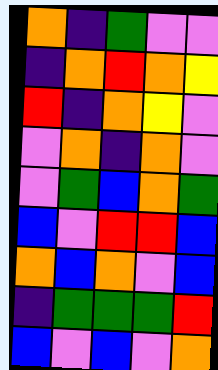[["orange", "indigo", "green", "violet", "violet"], ["indigo", "orange", "red", "orange", "yellow"], ["red", "indigo", "orange", "yellow", "violet"], ["violet", "orange", "indigo", "orange", "violet"], ["violet", "green", "blue", "orange", "green"], ["blue", "violet", "red", "red", "blue"], ["orange", "blue", "orange", "violet", "blue"], ["indigo", "green", "green", "green", "red"], ["blue", "violet", "blue", "violet", "orange"]]